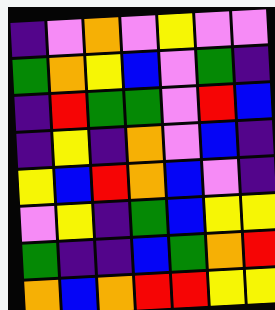[["indigo", "violet", "orange", "violet", "yellow", "violet", "violet"], ["green", "orange", "yellow", "blue", "violet", "green", "indigo"], ["indigo", "red", "green", "green", "violet", "red", "blue"], ["indigo", "yellow", "indigo", "orange", "violet", "blue", "indigo"], ["yellow", "blue", "red", "orange", "blue", "violet", "indigo"], ["violet", "yellow", "indigo", "green", "blue", "yellow", "yellow"], ["green", "indigo", "indigo", "blue", "green", "orange", "red"], ["orange", "blue", "orange", "red", "red", "yellow", "yellow"]]